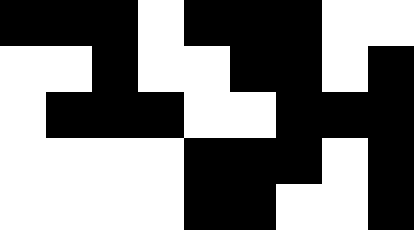[["black", "black", "black", "white", "black", "black", "black", "white", "white"], ["white", "white", "black", "white", "white", "black", "black", "white", "black"], ["white", "black", "black", "black", "white", "white", "black", "black", "black"], ["white", "white", "white", "white", "black", "black", "black", "white", "black"], ["white", "white", "white", "white", "black", "black", "white", "white", "black"]]